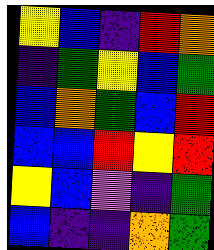[["yellow", "blue", "indigo", "red", "orange"], ["indigo", "green", "yellow", "blue", "green"], ["blue", "orange", "green", "blue", "red"], ["blue", "blue", "red", "yellow", "red"], ["yellow", "blue", "violet", "indigo", "green"], ["blue", "indigo", "indigo", "orange", "green"]]